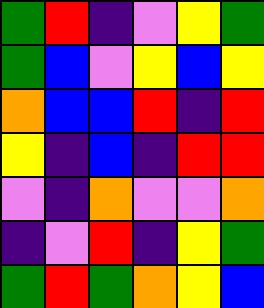[["green", "red", "indigo", "violet", "yellow", "green"], ["green", "blue", "violet", "yellow", "blue", "yellow"], ["orange", "blue", "blue", "red", "indigo", "red"], ["yellow", "indigo", "blue", "indigo", "red", "red"], ["violet", "indigo", "orange", "violet", "violet", "orange"], ["indigo", "violet", "red", "indigo", "yellow", "green"], ["green", "red", "green", "orange", "yellow", "blue"]]